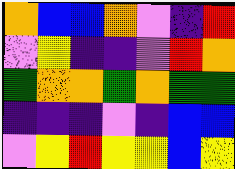[["orange", "blue", "blue", "orange", "violet", "indigo", "red"], ["violet", "yellow", "indigo", "indigo", "violet", "red", "orange"], ["green", "orange", "orange", "green", "orange", "green", "green"], ["indigo", "indigo", "indigo", "violet", "indigo", "blue", "blue"], ["violet", "yellow", "red", "yellow", "yellow", "blue", "yellow"]]